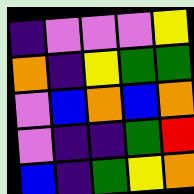[["indigo", "violet", "violet", "violet", "yellow"], ["orange", "indigo", "yellow", "green", "green"], ["violet", "blue", "orange", "blue", "orange"], ["violet", "indigo", "indigo", "green", "red"], ["blue", "indigo", "green", "yellow", "orange"]]